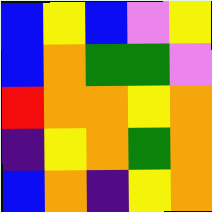[["blue", "yellow", "blue", "violet", "yellow"], ["blue", "orange", "green", "green", "violet"], ["red", "orange", "orange", "yellow", "orange"], ["indigo", "yellow", "orange", "green", "orange"], ["blue", "orange", "indigo", "yellow", "orange"]]